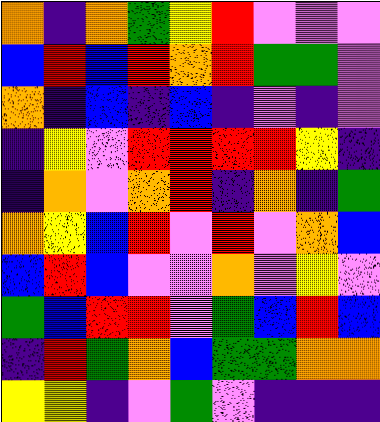[["orange", "indigo", "orange", "green", "yellow", "red", "violet", "violet", "violet"], ["blue", "red", "blue", "red", "orange", "red", "green", "green", "violet"], ["orange", "indigo", "blue", "indigo", "blue", "indigo", "violet", "indigo", "violet"], ["indigo", "yellow", "violet", "red", "red", "red", "red", "yellow", "indigo"], ["indigo", "orange", "violet", "orange", "red", "indigo", "orange", "indigo", "green"], ["orange", "yellow", "blue", "red", "violet", "red", "violet", "orange", "blue"], ["blue", "red", "blue", "violet", "violet", "orange", "violet", "yellow", "violet"], ["green", "blue", "red", "red", "violet", "green", "blue", "red", "blue"], ["indigo", "red", "green", "orange", "blue", "green", "green", "orange", "orange"], ["yellow", "yellow", "indigo", "violet", "green", "violet", "indigo", "indigo", "indigo"]]